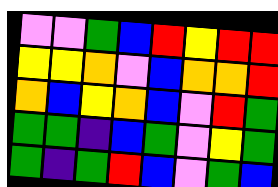[["violet", "violet", "green", "blue", "red", "yellow", "red", "red"], ["yellow", "yellow", "orange", "violet", "blue", "orange", "orange", "red"], ["orange", "blue", "yellow", "orange", "blue", "violet", "red", "green"], ["green", "green", "indigo", "blue", "green", "violet", "yellow", "green"], ["green", "indigo", "green", "red", "blue", "violet", "green", "blue"]]